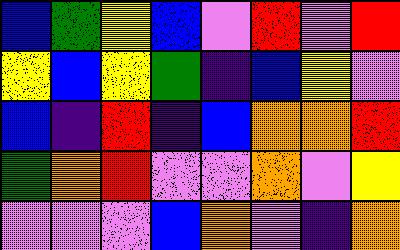[["blue", "green", "yellow", "blue", "violet", "red", "violet", "red"], ["yellow", "blue", "yellow", "green", "indigo", "blue", "yellow", "violet"], ["blue", "indigo", "red", "indigo", "blue", "orange", "orange", "red"], ["green", "orange", "red", "violet", "violet", "orange", "violet", "yellow"], ["violet", "violet", "violet", "blue", "orange", "violet", "indigo", "orange"]]